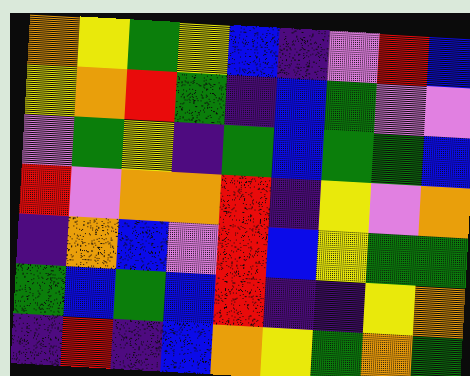[["orange", "yellow", "green", "yellow", "blue", "indigo", "violet", "red", "blue"], ["yellow", "orange", "red", "green", "indigo", "blue", "green", "violet", "violet"], ["violet", "green", "yellow", "indigo", "green", "blue", "green", "green", "blue"], ["red", "violet", "orange", "orange", "red", "indigo", "yellow", "violet", "orange"], ["indigo", "orange", "blue", "violet", "red", "blue", "yellow", "green", "green"], ["green", "blue", "green", "blue", "red", "indigo", "indigo", "yellow", "orange"], ["indigo", "red", "indigo", "blue", "orange", "yellow", "green", "orange", "green"]]